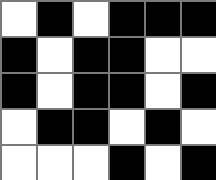[["white", "black", "white", "black", "black", "black"], ["black", "white", "black", "black", "white", "white"], ["black", "white", "black", "black", "white", "black"], ["white", "black", "black", "white", "black", "white"], ["white", "white", "white", "black", "white", "black"]]